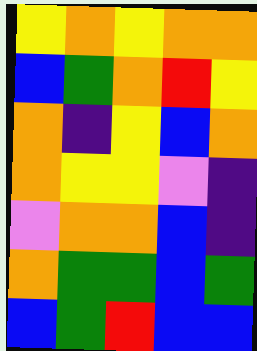[["yellow", "orange", "yellow", "orange", "orange"], ["blue", "green", "orange", "red", "yellow"], ["orange", "indigo", "yellow", "blue", "orange"], ["orange", "yellow", "yellow", "violet", "indigo"], ["violet", "orange", "orange", "blue", "indigo"], ["orange", "green", "green", "blue", "green"], ["blue", "green", "red", "blue", "blue"]]